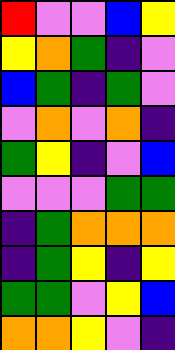[["red", "violet", "violet", "blue", "yellow"], ["yellow", "orange", "green", "indigo", "violet"], ["blue", "green", "indigo", "green", "violet"], ["violet", "orange", "violet", "orange", "indigo"], ["green", "yellow", "indigo", "violet", "blue"], ["violet", "violet", "violet", "green", "green"], ["indigo", "green", "orange", "orange", "orange"], ["indigo", "green", "yellow", "indigo", "yellow"], ["green", "green", "violet", "yellow", "blue"], ["orange", "orange", "yellow", "violet", "indigo"]]